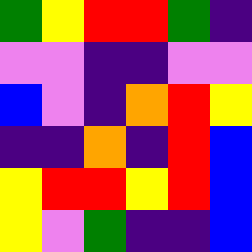[["green", "yellow", "red", "red", "green", "indigo"], ["violet", "violet", "indigo", "indigo", "violet", "violet"], ["blue", "violet", "indigo", "orange", "red", "yellow"], ["indigo", "indigo", "orange", "indigo", "red", "blue"], ["yellow", "red", "red", "yellow", "red", "blue"], ["yellow", "violet", "green", "indigo", "indigo", "blue"]]